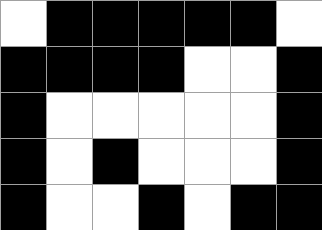[["white", "black", "black", "black", "black", "black", "white"], ["black", "black", "black", "black", "white", "white", "black"], ["black", "white", "white", "white", "white", "white", "black"], ["black", "white", "black", "white", "white", "white", "black"], ["black", "white", "white", "black", "white", "black", "black"]]